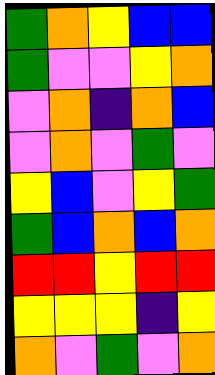[["green", "orange", "yellow", "blue", "blue"], ["green", "violet", "violet", "yellow", "orange"], ["violet", "orange", "indigo", "orange", "blue"], ["violet", "orange", "violet", "green", "violet"], ["yellow", "blue", "violet", "yellow", "green"], ["green", "blue", "orange", "blue", "orange"], ["red", "red", "yellow", "red", "red"], ["yellow", "yellow", "yellow", "indigo", "yellow"], ["orange", "violet", "green", "violet", "orange"]]